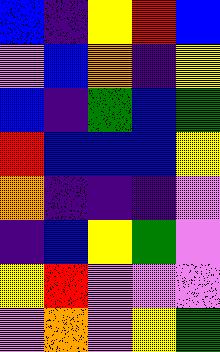[["blue", "indigo", "yellow", "red", "blue"], ["violet", "blue", "orange", "indigo", "yellow"], ["blue", "indigo", "green", "blue", "green"], ["red", "blue", "blue", "blue", "yellow"], ["orange", "indigo", "indigo", "indigo", "violet"], ["indigo", "blue", "yellow", "green", "violet"], ["yellow", "red", "violet", "violet", "violet"], ["violet", "orange", "violet", "yellow", "green"]]